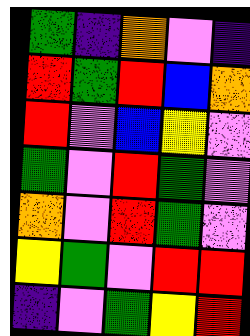[["green", "indigo", "orange", "violet", "indigo"], ["red", "green", "red", "blue", "orange"], ["red", "violet", "blue", "yellow", "violet"], ["green", "violet", "red", "green", "violet"], ["orange", "violet", "red", "green", "violet"], ["yellow", "green", "violet", "red", "red"], ["indigo", "violet", "green", "yellow", "red"]]